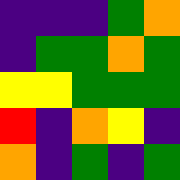[["indigo", "indigo", "indigo", "green", "orange"], ["indigo", "green", "green", "orange", "green"], ["yellow", "yellow", "green", "green", "green"], ["red", "indigo", "orange", "yellow", "indigo"], ["orange", "indigo", "green", "indigo", "green"]]